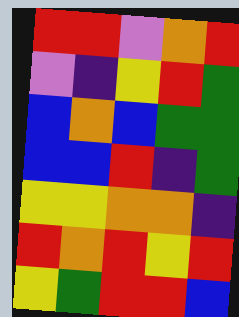[["red", "red", "violet", "orange", "red"], ["violet", "indigo", "yellow", "red", "green"], ["blue", "orange", "blue", "green", "green"], ["blue", "blue", "red", "indigo", "green"], ["yellow", "yellow", "orange", "orange", "indigo"], ["red", "orange", "red", "yellow", "red"], ["yellow", "green", "red", "red", "blue"]]